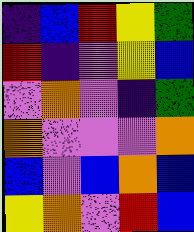[["indigo", "blue", "red", "yellow", "green"], ["red", "indigo", "violet", "yellow", "blue"], ["violet", "orange", "violet", "indigo", "green"], ["orange", "violet", "violet", "violet", "orange"], ["blue", "violet", "blue", "orange", "blue"], ["yellow", "orange", "violet", "red", "blue"]]